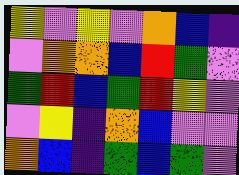[["yellow", "violet", "yellow", "violet", "orange", "blue", "indigo"], ["violet", "orange", "orange", "blue", "red", "green", "violet"], ["green", "red", "blue", "green", "red", "yellow", "violet"], ["violet", "yellow", "indigo", "orange", "blue", "violet", "violet"], ["orange", "blue", "indigo", "green", "blue", "green", "violet"]]